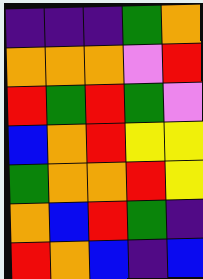[["indigo", "indigo", "indigo", "green", "orange"], ["orange", "orange", "orange", "violet", "red"], ["red", "green", "red", "green", "violet"], ["blue", "orange", "red", "yellow", "yellow"], ["green", "orange", "orange", "red", "yellow"], ["orange", "blue", "red", "green", "indigo"], ["red", "orange", "blue", "indigo", "blue"]]